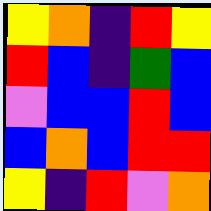[["yellow", "orange", "indigo", "red", "yellow"], ["red", "blue", "indigo", "green", "blue"], ["violet", "blue", "blue", "red", "blue"], ["blue", "orange", "blue", "red", "red"], ["yellow", "indigo", "red", "violet", "orange"]]